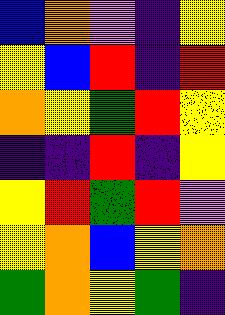[["blue", "orange", "violet", "indigo", "yellow"], ["yellow", "blue", "red", "indigo", "red"], ["orange", "yellow", "green", "red", "yellow"], ["indigo", "indigo", "red", "indigo", "yellow"], ["yellow", "red", "green", "red", "violet"], ["yellow", "orange", "blue", "yellow", "orange"], ["green", "orange", "yellow", "green", "indigo"]]